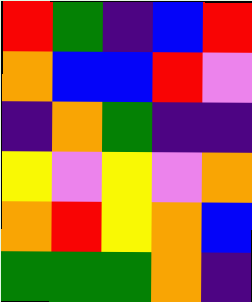[["red", "green", "indigo", "blue", "red"], ["orange", "blue", "blue", "red", "violet"], ["indigo", "orange", "green", "indigo", "indigo"], ["yellow", "violet", "yellow", "violet", "orange"], ["orange", "red", "yellow", "orange", "blue"], ["green", "green", "green", "orange", "indigo"]]